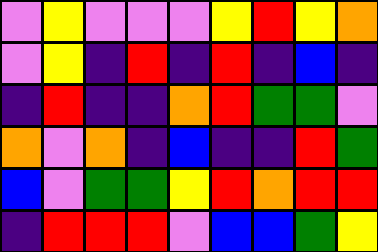[["violet", "yellow", "violet", "violet", "violet", "yellow", "red", "yellow", "orange"], ["violet", "yellow", "indigo", "red", "indigo", "red", "indigo", "blue", "indigo"], ["indigo", "red", "indigo", "indigo", "orange", "red", "green", "green", "violet"], ["orange", "violet", "orange", "indigo", "blue", "indigo", "indigo", "red", "green"], ["blue", "violet", "green", "green", "yellow", "red", "orange", "red", "red"], ["indigo", "red", "red", "red", "violet", "blue", "blue", "green", "yellow"]]